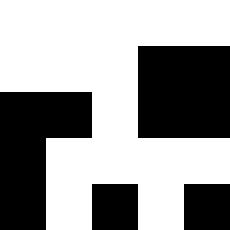[["white", "white", "white", "white", "white"], ["white", "white", "white", "black", "black"], ["black", "black", "white", "black", "black"], ["black", "white", "white", "white", "white"], ["black", "white", "black", "white", "black"]]